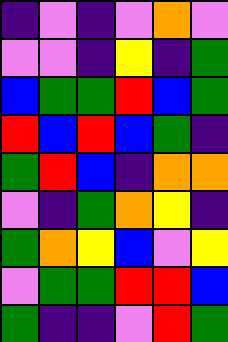[["indigo", "violet", "indigo", "violet", "orange", "violet"], ["violet", "violet", "indigo", "yellow", "indigo", "green"], ["blue", "green", "green", "red", "blue", "green"], ["red", "blue", "red", "blue", "green", "indigo"], ["green", "red", "blue", "indigo", "orange", "orange"], ["violet", "indigo", "green", "orange", "yellow", "indigo"], ["green", "orange", "yellow", "blue", "violet", "yellow"], ["violet", "green", "green", "red", "red", "blue"], ["green", "indigo", "indigo", "violet", "red", "green"]]